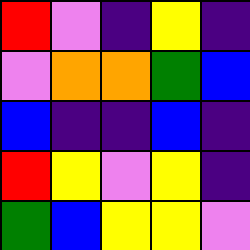[["red", "violet", "indigo", "yellow", "indigo"], ["violet", "orange", "orange", "green", "blue"], ["blue", "indigo", "indigo", "blue", "indigo"], ["red", "yellow", "violet", "yellow", "indigo"], ["green", "blue", "yellow", "yellow", "violet"]]